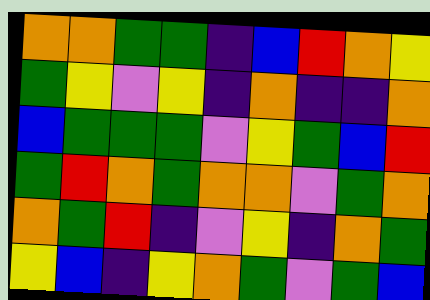[["orange", "orange", "green", "green", "indigo", "blue", "red", "orange", "yellow"], ["green", "yellow", "violet", "yellow", "indigo", "orange", "indigo", "indigo", "orange"], ["blue", "green", "green", "green", "violet", "yellow", "green", "blue", "red"], ["green", "red", "orange", "green", "orange", "orange", "violet", "green", "orange"], ["orange", "green", "red", "indigo", "violet", "yellow", "indigo", "orange", "green"], ["yellow", "blue", "indigo", "yellow", "orange", "green", "violet", "green", "blue"]]